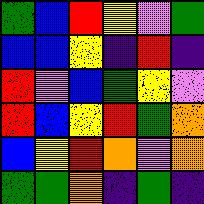[["green", "blue", "red", "yellow", "violet", "green"], ["blue", "blue", "yellow", "indigo", "red", "indigo"], ["red", "violet", "blue", "green", "yellow", "violet"], ["red", "blue", "yellow", "red", "green", "orange"], ["blue", "yellow", "red", "orange", "violet", "orange"], ["green", "green", "orange", "indigo", "green", "indigo"]]